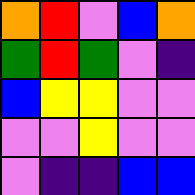[["orange", "red", "violet", "blue", "orange"], ["green", "red", "green", "violet", "indigo"], ["blue", "yellow", "yellow", "violet", "violet"], ["violet", "violet", "yellow", "violet", "violet"], ["violet", "indigo", "indigo", "blue", "blue"]]